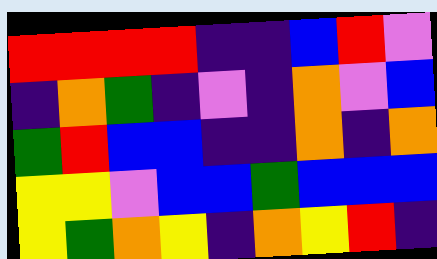[["red", "red", "red", "red", "indigo", "indigo", "blue", "red", "violet"], ["indigo", "orange", "green", "indigo", "violet", "indigo", "orange", "violet", "blue"], ["green", "red", "blue", "blue", "indigo", "indigo", "orange", "indigo", "orange"], ["yellow", "yellow", "violet", "blue", "blue", "green", "blue", "blue", "blue"], ["yellow", "green", "orange", "yellow", "indigo", "orange", "yellow", "red", "indigo"]]